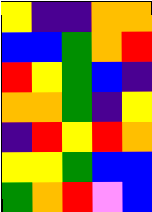[["yellow", "indigo", "indigo", "orange", "orange"], ["blue", "blue", "green", "orange", "red"], ["red", "yellow", "green", "blue", "indigo"], ["orange", "orange", "green", "indigo", "yellow"], ["indigo", "red", "yellow", "red", "orange"], ["yellow", "yellow", "green", "blue", "blue"], ["green", "orange", "red", "violet", "blue"]]